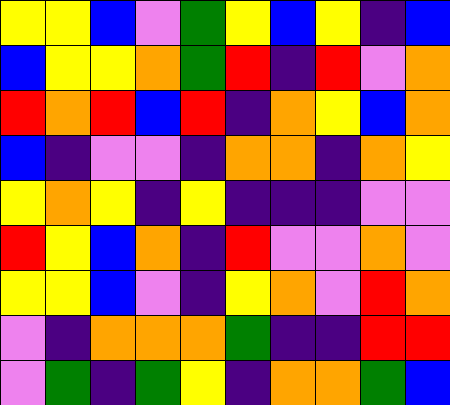[["yellow", "yellow", "blue", "violet", "green", "yellow", "blue", "yellow", "indigo", "blue"], ["blue", "yellow", "yellow", "orange", "green", "red", "indigo", "red", "violet", "orange"], ["red", "orange", "red", "blue", "red", "indigo", "orange", "yellow", "blue", "orange"], ["blue", "indigo", "violet", "violet", "indigo", "orange", "orange", "indigo", "orange", "yellow"], ["yellow", "orange", "yellow", "indigo", "yellow", "indigo", "indigo", "indigo", "violet", "violet"], ["red", "yellow", "blue", "orange", "indigo", "red", "violet", "violet", "orange", "violet"], ["yellow", "yellow", "blue", "violet", "indigo", "yellow", "orange", "violet", "red", "orange"], ["violet", "indigo", "orange", "orange", "orange", "green", "indigo", "indigo", "red", "red"], ["violet", "green", "indigo", "green", "yellow", "indigo", "orange", "orange", "green", "blue"]]